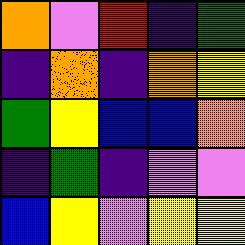[["orange", "violet", "red", "indigo", "green"], ["indigo", "orange", "indigo", "orange", "yellow"], ["green", "yellow", "blue", "blue", "orange"], ["indigo", "green", "indigo", "violet", "violet"], ["blue", "yellow", "violet", "yellow", "yellow"]]